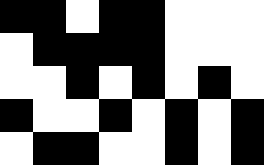[["black", "black", "white", "black", "black", "white", "white", "white"], ["white", "black", "black", "black", "black", "white", "white", "white"], ["white", "white", "black", "white", "black", "white", "black", "white"], ["black", "white", "white", "black", "white", "black", "white", "black"], ["white", "black", "black", "white", "white", "black", "white", "black"]]